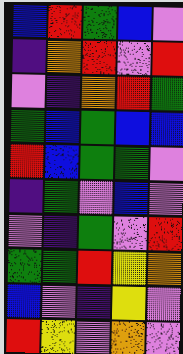[["blue", "red", "green", "blue", "violet"], ["indigo", "orange", "red", "violet", "red"], ["violet", "indigo", "orange", "red", "green"], ["green", "blue", "green", "blue", "blue"], ["red", "blue", "green", "green", "violet"], ["indigo", "green", "violet", "blue", "violet"], ["violet", "indigo", "green", "violet", "red"], ["green", "green", "red", "yellow", "orange"], ["blue", "violet", "indigo", "yellow", "violet"], ["red", "yellow", "violet", "orange", "violet"]]